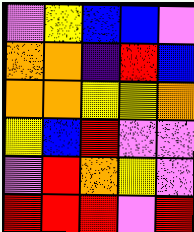[["violet", "yellow", "blue", "blue", "violet"], ["orange", "orange", "indigo", "red", "blue"], ["orange", "orange", "yellow", "yellow", "orange"], ["yellow", "blue", "red", "violet", "violet"], ["violet", "red", "orange", "yellow", "violet"], ["red", "red", "red", "violet", "red"]]